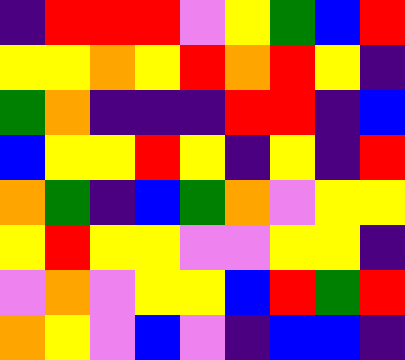[["indigo", "red", "red", "red", "violet", "yellow", "green", "blue", "red"], ["yellow", "yellow", "orange", "yellow", "red", "orange", "red", "yellow", "indigo"], ["green", "orange", "indigo", "indigo", "indigo", "red", "red", "indigo", "blue"], ["blue", "yellow", "yellow", "red", "yellow", "indigo", "yellow", "indigo", "red"], ["orange", "green", "indigo", "blue", "green", "orange", "violet", "yellow", "yellow"], ["yellow", "red", "yellow", "yellow", "violet", "violet", "yellow", "yellow", "indigo"], ["violet", "orange", "violet", "yellow", "yellow", "blue", "red", "green", "red"], ["orange", "yellow", "violet", "blue", "violet", "indigo", "blue", "blue", "indigo"]]